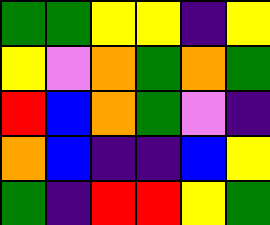[["green", "green", "yellow", "yellow", "indigo", "yellow"], ["yellow", "violet", "orange", "green", "orange", "green"], ["red", "blue", "orange", "green", "violet", "indigo"], ["orange", "blue", "indigo", "indigo", "blue", "yellow"], ["green", "indigo", "red", "red", "yellow", "green"]]